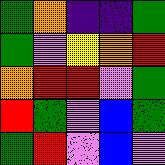[["green", "orange", "indigo", "indigo", "green"], ["green", "violet", "yellow", "orange", "red"], ["orange", "red", "red", "violet", "green"], ["red", "green", "violet", "blue", "green"], ["green", "red", "violet", "blue", "violet"]]